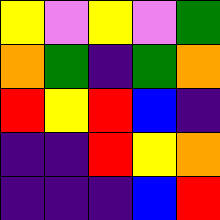[["yellow", "violet", "yellow", "violet", "green"], ["orange", "green", "indigo", "green", "orange"], ["red", "yellow", "red", "blue", "indigo"], ["indigo", "indigo", "red", "yellow", "orange"], ["indigo", "indigo", "indigo", "blue", "red"]]